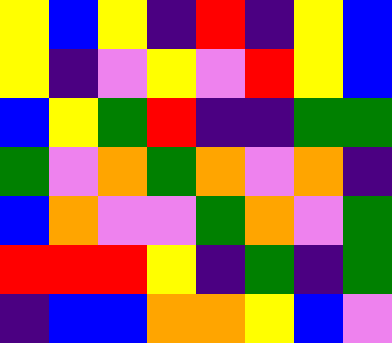[["yellow", "blue", "yellow", "indigo", "red", "indigo", "yellow", "blue"], ["yellow", "indigo", "violet", "yellow", "violet", "red", "yellow", "blue"], ["blue", "yellow", "green", "red", "indigo", "indigo", "green", "green"], ["green", "violet", "orange", "green", "orange", "violet", "orange", "indigo"], ["blue", "orange", "violet", "violet", "green", "orange", "violet", "green"], ["red", "red", "red", "yellow", "indigo", "green", "indigo", "green"], ["indigo", "blue", "blue", "orange", "orange", "yellow", "blue", "violet"]]